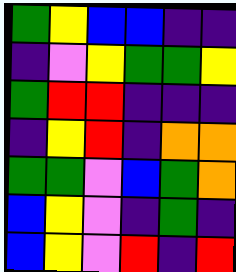[["green", "yellow", "blue", "blue", "indigo", "indigo"], ["indigo", "violet", "yellow", "green", "green", "yellow"], ["green", "red", "red", "indigo", "indigo", "indigo"], ["indigo", "yellow", "red", "indigo", "orange", "orange"], ["green", "green", "violet", "blue", "green", "orange"], ["blue", "yellow", "violet", "indigo", "green", "indigo"], ["blue", "yellow", "violet", "red", "indigo", "red"]]